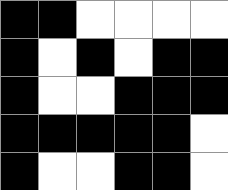[["black", "black", "white", "white", "white", "white"], ["black", "white", "black", "white", "black", "black"], ["black", "white", "white", "black", "black", "black"], ["black", "black", "black", "black", "black", "white"], ["black", "white", "white", "black", "black", "white"]]